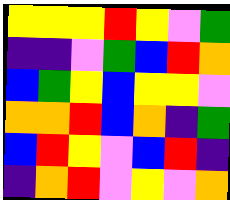[["yellow", "yellow", "yellow", "red", "yellow", "violet", "green"], ["indigo", "indigo", "violet", "green", "blue", "red", "orange"], ["blue", "green", "yellow", "blue", "yellow", "yellow", "violet"], ["orange", "orange", "red", "blue", "orange", "indigo", "green"], ["blue", "red", "yellow", "violet", "blue", "red", "indigo"], ["indigo", "orange", "red", "violet", "yellow", "violet", "orange"]]